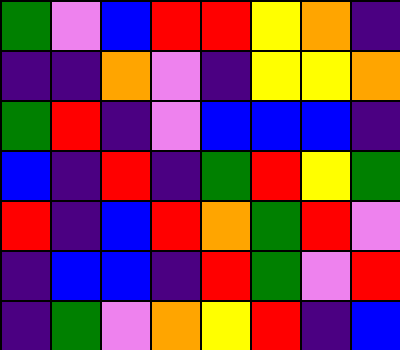[["green", "violet", "blue", "red", "red", "yellow", "orange", "indigo"], ["indigo", "indigo", "orange", "violet", "indigo", "yellow", "yellow", "orange"], ["green", "red", "indigo", "violet", "blue", "blue", "blue", "indigo"], ["blue", "indigo", "red", "indigo", "green", "red", "yellow", "green"], ["red", "indigo", "blue", "red", "orange", "green", "red", "violet"], ["indigo", "blue", "blue", "indigo", "red", "green", "violet", "red"], ["indigo", "green", "violet", "orange", "yellow", "red", "indigo", "blue"]]